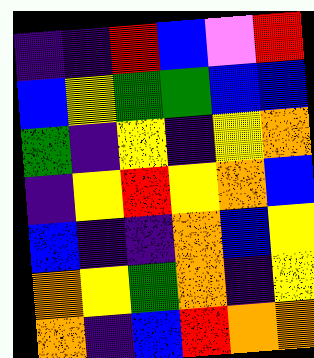[["indigo", "indigo", "red", "blue", "violet", "red"], ["blue", "yellow", "green", "green", "blue", "blue"], ["green", "indigo", "yellow", "indigo", "yellow", "orange"], ["indigo", "yellow", "red", "yellow", "orange", "blue"], ["blue", "indigo", "indigo", "orange", "blue", "yellow"], ["orange", "yellow", "green", "orange", "indigo", "yellow"], ["orange", "indigo", "blue", "red", "orange", "orange"]]